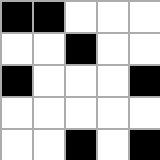[["black", "black", "white", "white", "white"], ["white", "white", "black", "white", "white"], ["black", "white", "white", "white", "black"], ["white", "white", "white", "white", "white"], ["white", "white", "black", "white", "black"]]